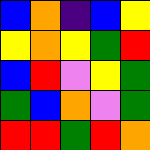[["blue", "orange", "indigo", "blue", "yellow"], ["yellow", "orange", "yellow", "green", "red"], ["blue", "red", "violet", "yellow", "green"], ["green", "blue", "orange", "violet", "green"], ["red", "red", "green", "red", "orange"]]